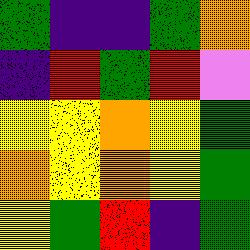[["green", "indigo", "indigo", "green", "orange"], ["indigo", "red", "green", "red", "violet"], ["yellow", "yellow", "orange", "yellow", "green"], ["orange", "yellow", "orange", "yellow", "green"], ["yellow", "green", "red", "indigo", "green"]]